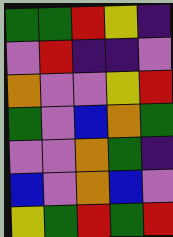[["green", "green", "red", "yellow", "indigo"], ["violet", "red", "indigo", "indigo", "violet"], ["orange", "violet", "violet", "yellow", "red"], ["green", "violet", "blue", "orange", "green"], ["violet", "violet", "orange", "green", "indigo"], ["blue", "violet", "orange", "blue", "violet"], ["yellow", "green", "red", "green", "red"]]